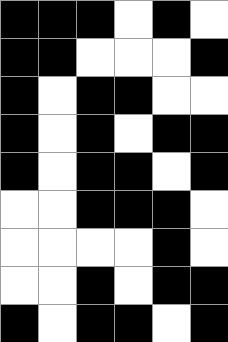[["black", "black", "black", "white", "black", "white"], ["black", "black", "white", "white", "white", "black"], ["black", "white", "black", "black", "white", "white"], ["black", "white", "black", "white", "black", "black"], ["black", "white", "black", "black", "white", "black"], ["white", "white", "black", "black", "black", "white"], ["white", "white", "white", "white", "black", "white"], ["white", "white", "black", "white", "black", "black"], ["black", "white", "black", "black", "white", "black"]]